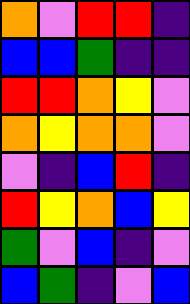[["orange", "violet", "red", "red", "indigo"], ["blue", "blue", "green", "indigo", "indigo"], ["red", "red", "orange", "yellow", "violet"], ["orange", "yellow", "orange", "orange", "violet"], ["violet", "indigo", "blue", "red", "indigo"], ["red", "yellow", "orange", "blue", "yellow"], ["green", "violet", "blue", "indigo", "violet"], ["blue", "green", "indigo", "violet", "blue"]]